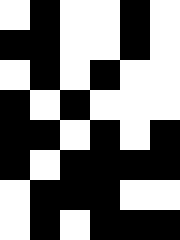[["white", "black", "white", "white", "black", "white"], ["black", "black", "white", "white", "black", "white"], ["white", "black", "white", "black", "white", "white"], ["black", "white", "black", "white", "white", "white"], ["black", "black", "white", "black", "white", "black"], ["black", "white", "black", "black", "black", "black"], ["white", "black", "black", "black", "white", "white"], ["white", "black", "white", "black", "black", "black"]]